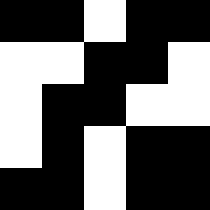[["black", "black", "white", "black", "black"], ["white", "white", "black", "black", "white"], ["white", "black", "black", "white", "white"], ["white", "black", "white", "black", "black"], ["black", "black", "white", "black", "black"]]